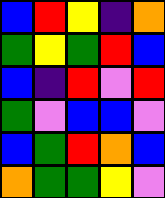[["blue", "red", "yellow", "indigo", "orange"], ["green", "yellow", "green", "red", "blue"], ["blue", "indigo", "red", "violet", "red"], ["green", "violet", "blue", "blue", "violet"], ["blue", "green", "red", "orange", "blue"], ["orange", "green", "green", "yellow", "violet"]]